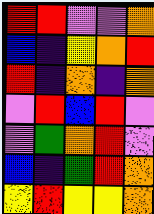[["red", "red", "violet", "violet", "orange"], ["blue", "indigo", "yellow", "orange", "red"], ["red", "indigo", "orange", "indigo", "orange"], ["violet", "red", "blue", "red", "violet"], ["violet", "green", "orange", "red", "violet"], ["blue", "indigo", "green", "red", "orange"], ["yellow", "red", "yellow", "yellow", "orange"]]